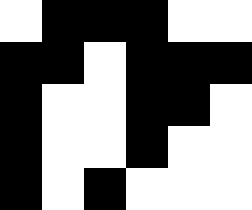[["white", "black", "black", "black", "white", "white"], ["black", "black", "white", "black", "black", "black"], ["black", "white", "white", "black", "black", "white"], ["black", "white", "white", "black", "white", "white"], ["black", "white", "black", "white", "white", "white"]]